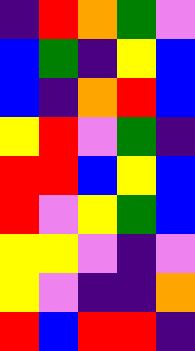[["indigo", "red", "orange", "green", "violet"], ["blue", "green", "indigo", "yellow", "blue"], ["blue", "indigo", "orange", "red", "blue"], ["yellow", "red", "violet", "green", "indigo"], ["red", "red", "blue", "yellow", "blue"], ["red", "violet", "yellow", "green", "blue"], ["yellow", "yellow", "violet", "indigo", "violet"], ["yellow", "violet", "indigo", "indigo", "orange"], ["red", "blue", "red", "red", "indigo"]]